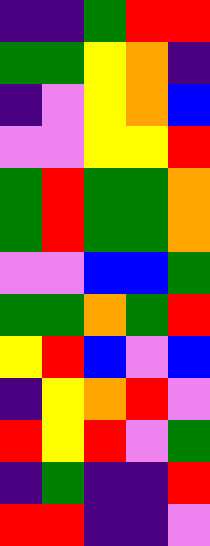[["indigo", "indigo", "green", "red", "red"], ["green", "green", "yellow", "orange", "indigo"], ["indigo", "violet", "yellow", "orange", "blue"], ["violet", "violet", "yellow", "yellow", "red"], ["green", "red", "green", "green", "orange"], ["green", "red", "green", "green", "orange"], ["violet", "violet", "blue", "blue", "green"], ["green", "green", "orange", "green", "red"], ["yellow", "red", "blue", "violet", "blue"], ["indigo", "yellow", "orange", "red", "violet"], ["red", "yellow", "red", "violet", "green"], ["indigo", "green", "indigo", "indigo", "red"], ["red", "red", "indigo", "indigo", "violet"]]